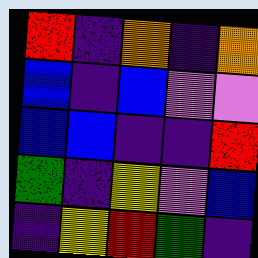[["red", "indigo", "orange", "indigo", "orange"], ["blue", "indigo", "blue", "violet", "violet"], ["blue", "blue", "indigo", "indigo", "red"], ["green", "indigo", "yellow", "violet", "blue"], ["indigo", "yellow", "red", "green", "indigo"]]